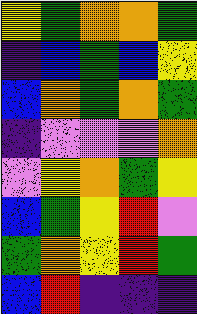[["yellow", "green", "orange", "orange", "green"], ["indigo", "blue", "green", "blue", "yellow"], ["blue", "orange", "green", "orange", "green"], ["indigo", "violet", "violet", "violet", "orange"], ["violet", "yellow", "orange", "green", "yellow"], ["blue", "green", "yellow", "red", "violet"], ["green", "orange", "yellow", "red", "green"], ["blue", "red", "indigo", "indigo", "indigo"]]